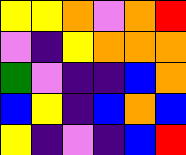[["yellow", "yellow", "orange", "violet", "orange", "red"], ["violet", "indigo", "yellow", "orange", "orange", "orange"], ["green", "violet", "indigo", "indigo", "blue", "orange"], ["blue", "yellow", "indigo", "blue", "orange", "blue"], ["yellow", "indigo", "violet", "indigo", "blue", "red"]]